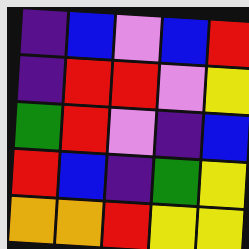[["indigo", "blue", "violet", "blue", "red"], ["indigo", "red", "red", "violet", "yellow"], ["green", "red", "violet", "indigo", "blue"], ["red", "blue", "indigo", "green", "yellow"], ["orange", "orange", "red", "yellow", "yellow"]]